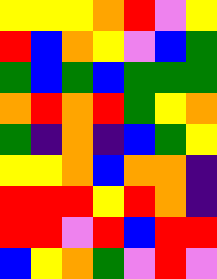[["yellow", "yellow", "yellow", "orange", "red", "violet", "yellow"], ["red", "blue", "orange", "yellow", "violet", "blue", "green"], ["green", "blue", "green", "blue", "green", "green", "green"], ["orange", "red", "orange", "red", "green", "yellow", "orange"], ["green", "indigo", "orange", "indigo", "blue", "green", "yellow"], ["yellow", "yellow", "orange", "blue", "orange", "orange", "indigo"], ["red", "red", "red", "yellow", "red", "orange", "indigo"], ["red", "red", "violet", "red", "blue", "red", "red"], ["blue", "yellow", "orange", "green", "violet", "red", "violet"]]